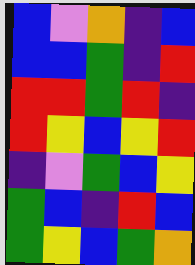[["blue", "violet", "orange", "indigo", "blue"], ["blue", "blue", "green", "indigo", "red"], ["red", "red", "green", "red", "indigo"], ["red", "yellow", "blue", "yellow", "red"], ["indigo", "violet", "green", "blue", "yellow"], ["green", "blue", "indigo", "red", "blue"], ["green", "yellow", "blue", "green", "orange"]]